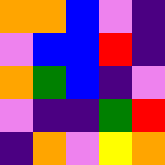[["orange", "orange", "blue", "violet", "indigo"], ["violet", "blue", "blue", "red", "indigo"], ["orange", "green", "blue", "indigo", "violet"], ["violet", "indigo", "indigo", "green", "red"], ["indigo", "orange", "violet", "yellow", "orange"]]